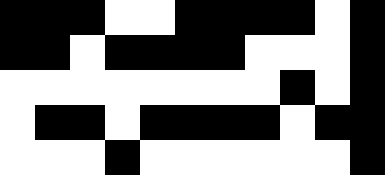[["black", "black", "black", "white", "white", "black", "black", "black", "black", "white", "black"], ["black", "black", "white", "black", "black", "black", "black", "white", "white", "white", "black"], ["white", "white", "white", "white", "white", "white", "white", "white", "black", "white", "black"], ["white", "black", "black", "white", "black", "black", "black", "black", "white", "black", "black"], ["white", "white", "white", "black", "white", "white", "white", "white", "white", "white", "black"]]